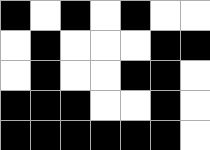[["black", "white", "black", "white", "black", "white", "white"], ["white", "black", "white", "white", "white", "black", "black"], ["white", "black", "white", "white", "black", "black", "white"], ["black", "black", "black", "white", "white", "black", "white"], ["black", "black", "black", "black", "black", "black", "white"]]